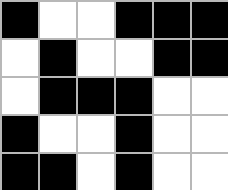[["black", "white", "white", "black", "black", "black"], ["white", "black", "white", "white", "black", "black"], ["white", "black", "black", "black", "white", "white"], ["black", "white", "white", "black", "white", "white"], ["black", "black", "white", "black", "white", "white"]]